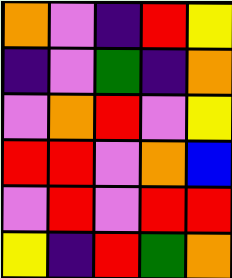[["orange", "violet", "indigo", "red", "yellow"], ["indigo", "violet", "green", "indigo", "orange"], ["violet", "orange", "red", "violet", "yellow"], ["red", "red", "violet", "orange", "blue"], ["violet", "red", "violet", "red", "red"], ["yellow", "indigo", "red", "green", "orange"]]